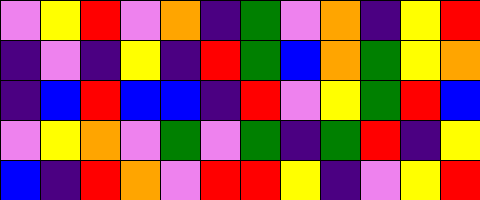[["violet", "yellow", "red", "violet", "orange", "indigo", "green", "violet", "orange", "indigo", "yellow", "red"], ["indigo", "violet", "indigo", "yellow", "indigo", "red", "green", "blue", "orange", "green", "yellow", "orange"], ["indigo", "blue", "red", "blue", "blue", "indigo", "red", "violet", "yellow", "green", "red", "blue"], ["violet", "yellow", "orange", "violet", "green", "violet", "green", "indigo", "green", "red", "indigo", "yellow"], ["blue", "indigo", "red", "orange", "violet", "red", "red", "yellow", "indigo", "violet", "yellow", "red"]]